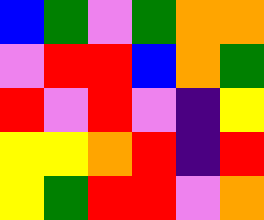[["blue", "green", "violet", "green", "orange", "orange"], ["violet", "red", "red", "blue", "orange", "green"], ["red", "violet", "red", "violet", "indigo", "yellow"], ["yellow", "yellow", "orange", "red", "indigo", "red"], ["yellow", "green", "red", "red", "violet", "orange"]]